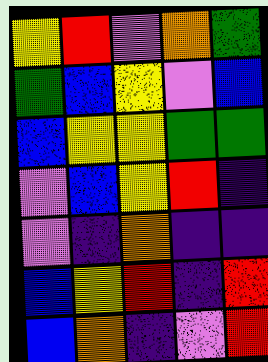[["yellow", "red", "violet", "orange", "green"], ["green", "blue", "yellow", "violet", "blue"], ["blue", "yellow", "yellow", "green", "green"], ["violet", "blue", "yellow", "red", "indigo"], ["violet", "indigo", "orange", "indigo", "indigo"], ["blue", "yellow", "red", "indigo", "red"], ["blue", "orange", "indigo", "violet", "red"]]